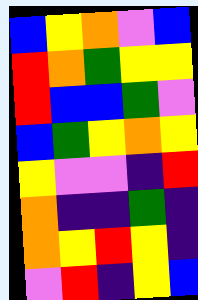[["blue", "yellow", "orange", "violet", "blue"], ["red", "orange", "green", "yellow", "yellow"], ["red", "blue", "blue", "green", "violet"], ["blue", "green", "yellow", "orange", "yellow"], ["yellow", "violet", "violet", "indigo", "red"], ["orange", "indigo", "indigo", "green", "indigo"], ["orange", "yellow", "red", "yellow", "indigo"], ["violet", "red", "indigo", "yellow", "blue"]]